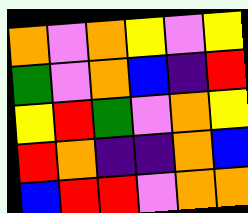[["orange", "violet", "orange", "yellow", "violet", "yellow"], ["green", "violet", "orange", "blue", "indigo", "red"], ["yellow", "red", "green", "violet", "orange", "yellow"], ["red", "orange", "indigo", "indigo", "orange", "blue"], ["blue", "red", "red", "violet", "orange", "orange"]]